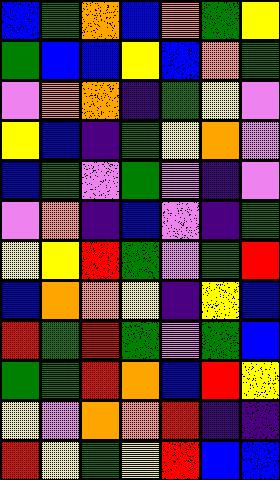[["blue", "green", "orange", "blue", "orange", "green", "yellow"], ["green", "blue", "blue", "yellow", "blue", "orange", "green"], ["violet", "orange", "orange", "indigo", "green", "yellow", "violet"], ["yellow", "blue", "indigo", "green", "yellow", "orange", "violet"], ["blue", "green", "violet", "green", "violet", "indigo", "violet"], ["violet", "orange", "indigo", "blue", "violet", "indigo", "green"], ["yellow", "yellow", "red", "green", "violet", "green", "red"], ["blue", "orange", "orange", "yellow", "indigo", "yellow", "blue"], ["red", "green", "red", "green", "violet", "green", "blue"], ["green", "green", "red", "orange", "blue", "red", "yellow"], ["yellow", "violet", "orange", "orange", "red", "indigo", "indigo"], ["red", "yellow", "green", "yellow", "red", "blue", "blue"]]